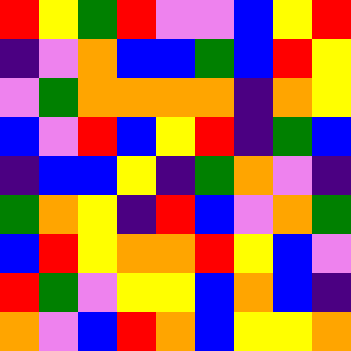[["red", "yellow", "green", "red", "violet", "violet", "blue", "yellow", "red"], ["indigo", "violet", "orange", "blue", "blue", "green", "blue", "red", "yellow"], ["violet", "green", "orange", "orange", "orange", "orange", "indigo", "orange", "yellow"], ["blue", "violet", "red", "blue", "yellow", "red", "indigo", "green", "blue"], ["indigo", "blue", "blue", "yellow", "indigo", "green", "orange", "violet", "indigo"], ["green", "orange", "yellow", "indigo", "red", "blue", "violet", "orange", "green"], ["blue", "red", "yellow", "orange", "orange", "red", "yellow", "blue", "violet"], ["red", "green", "violet", "yellow", "yellow", "blue", "orange", "blue", "indigo"], ["orange", "violet", "blue", "red", "orange", "blue", "yellow", "yellow", "orange"]]